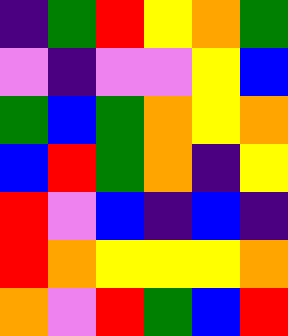[["indigo", "green", "red", "yellow", "orange", "green"], ["violet", "indigo", "violet", "violet", "yellow", "blue"], ["green", "blue", "green", "orange", "yellow", "orange"], ["blue", "red", "green", "orange", "indigo", "yellow"], ["red", "violet", "blue", "indigo", "blue", "indigo"], ["red", "orange", "yellow", "yellow", "yellow", "orange"], ["orange", "violet", "red", "green", "blue", "red"]]